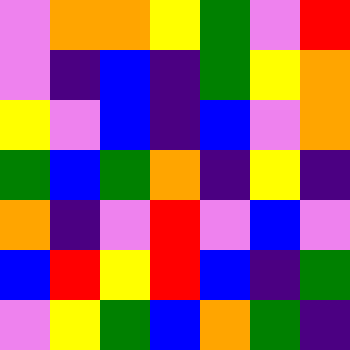[["violet", "orange", "orange", "yellow", "green", "violet", "red"], ["violet", "indigo", "blue", "indigo", "green", "yellow", "orange"], ["yellow", "violet", "blue", "indigo", "blue", "violet", "orange"], ["green", "blue", "green", "orange", "indigo", "yellow", "indigo"], ["orange", "indigo", "violet", "red", "violet", "blue", "violet"], ["blue", "red", "yellow", "red", "blue", "indigo", "green"], ["violet", "yellow", "green", "blue", "orange", "green", "indigo"]]